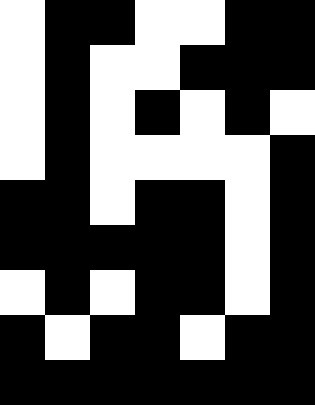[["white", "black", "black", "white", "white", "black", "black"], ["white", "black", "white", "white", "black", "black", "black"], ["white", "black", "white", "black", "white", "black", "white"], ["white", "black", "white", "white", "white", "white", "black"], ["black", "black", "white", "black", "black", "white", "black"], ["black", "black", "black", "black", "black", "white", "black"], ["white", "black", "white", "black", "black", "white", "black"], ["black", "white", "black", "black", "white", "black", "black"], ["black", "black", "black", "black", "black", "black", "black"]]